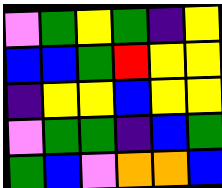[["violet", "green", "yellow", "green", "indigo", "yellow"], ["blue", "blue", "green", "red", "yellow", "yellow"], ["indigo", "yellow", "yellow", "blue", "yellow", "yellow"], ["violet", "green", "green", "indigo", "blue", "green"], ["green", "blue", "violet", "orange", "orange", "blue"]]